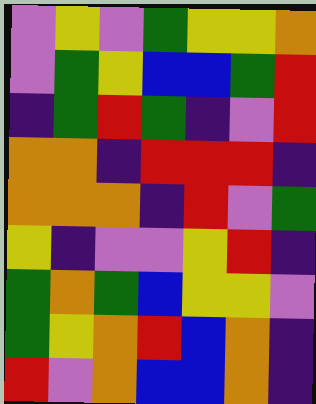[["violet", "yellow", "violet", "green", "yellow", "yellow", "orange"], ["violet", "green", "yellow", "blue", "blue", "green", "red"], ["indigo", "green", "red", "green", "indigo", "violet", "red"], ["orange", "orange", "indigo", "red", "red", "red", "indigo"], ["orange", "orange", "orange", "indigo", "red", "violet", "green"], ["yellow", "indigo", "violet", "violet", "yellow", "red", "indigo"], ["green", "orange", "green", "blue", "yellow", "yellow", "violet"], ["green", "yellow", "orange", "red", "blue", "orange", "indigo"], ["red", "violet", "orange", "blue", "blue", "orange", "indigo"]]